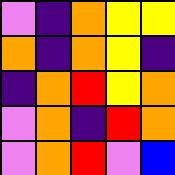[["violet", "indigo", "orange", "yellow", "yellow"], ["orange", "indigo", "orange", "yellow", "indigo"], ["indigo", "orange", "red", "yellow", "orange"], ["violet", "orange", "indigo", "red", "orange"], ["violet", "orange", "red", "violet", "blue"]]